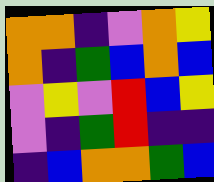[["orange", "orange", "indigo", "violet", "orange", "yellow"], ["orange", "indigo", "green", "blue", "orange", "blue"], ["violet", "yellow", "violet", "red", "blue", "yellow"], ["violet", "indigo", "green", "red", "indigo", "indigo"], ["indigo", "blue", "orange", "orange", "green", "blue"]]